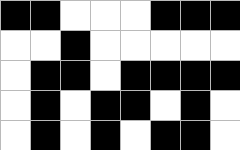[["black", "black", "white", "white", "white", "black", "black", "black"], ["white", "white", "black", "white", "white", "white", "white", "white"], ["white", "black", "black", "white", "black", "black", "black", "black"], ["white", "black", "white", "black", "black", "white", "black", "white"], ["white", "black", "white", "black", "white", "black", "black", "white"]]